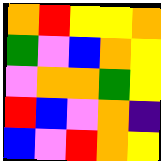[["orange", "red", "yellow", "yellow", "orange"], ["green", "violet", "blue", "orange", "yellow"], ["violet", "orange", "orange", "green", "yellow"], ["red", "blue", "violet", "orange", "indigo"], ["blue", "violet", "red", "orange", "yellow"]]